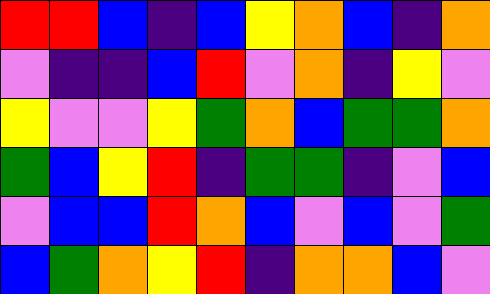[["red", "red", "blue", "indigo", "blue", "yellow", "orange", "blue", "indigo", "orange"], ["violet", "indigo", "indigo", "blue", "red", "violet", "orange", "indigo", "yellow", "violet"], ["yellow", "violet", "violet", "yellow", "green", "orange", "blue", "green", "green", "orange"], ["green", "blue", "yellow", "red", "indigo", "green", "green", "indigo", "violet", "blue"], ["violet", "blue", "blue", "red", "orange", "blue", "violet", "blue", "violet", "green"], ["blue", "green", "orange", "yellow", "red", "indigo", "orange", "orange", "blue", "violet"]]